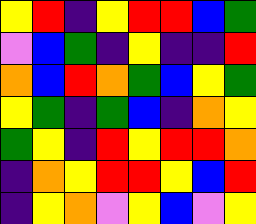[["yellow", "red", "indigo", "yellow", "red", "red", "blue", "green"], ["violet", "blue", "green", "indigo", "yellow", "indigo", "indigo", "red"], ["orange", "blue", "red", "orange", "green", "blue", "yellow", "green"], ["yellow", "green", "indigo", "green", "blue", "indigo", "orange", "yellow"], ["green", "yellow", "indigo", "red", "yellow", "red", "red", "orange"], ["indigo", "orange", "yellow", "red", "red", "yellow", "blue", "red"], ["indigo", "yellow", "orange", "violet", "yellow", "blue", "violet", "yellow"]]